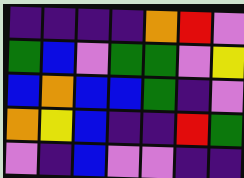[["indigo", "indigo", "indigo", "indigo", "orange", "red", "violet"], ["green", "blue", "violet", "green", "green", "violet", "yellow"], ["blue", "orange", "blue", "blue", "green", "indigo", "violet"], ["orange", "yellow", "blue", "indigo", "indigo", "red", "green"], ["violet", "indigo", "blue", "violet", "violet", "indigo", "indigo"]]